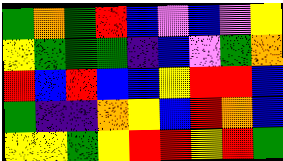[["green", "orange", "green", "red", "blue", "violet", "blue", "violet", "yellow"], ["yellow", "green", "green", "green", "indigo", "blue", "violet", "green", "orange"], ["red", "blue", "red", "blue", "blue", "yellow", "red", "red", "blue"], ["green", "indigo", "indigo", "orange", "yellow", "blue", "red", "orange", "blue"], ["yellow", "yellow", "green", "yellow", "red", "red", "yellow", "red", "green"]]